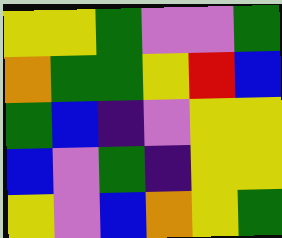[["yellow", "yellow", "green", "violet", "violet", "green"], ["orange", "green", "green", "yellow", "red", "blue"], ["green", "blue", "indigo", "violet", "yellow", "yellow"], ["blue", "violet", "green", "indigo", "yellow", "yellow"], ["yellow", "violet", "blue", "orange", "yellow", "green"]]